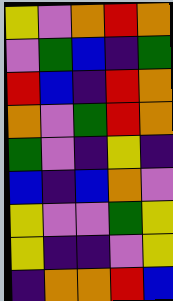[["yellow", "violet", "orange", "red", "orange"], ["violet", "green", "blue", "indigo", "green"], ["red", "blue", "indigo", "red", "orange"], ["orange", "violet", "green", "red", "orange"], ["green", "violet", "indigo", "yellow", "indigo"], ["blue", "indigo", "blue", "orange", "violet"], ["yellow", "violet", "violet", "green", "yellow"], ["yellow", "indigo", "indigo", "violet", "yellow"], ["indigo", "orange", "orange", "red", "blue"]]